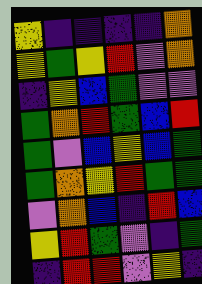[["yellow", "indigo", "indigo", "indigo", "indigo", "orange"], ["yellow", "green", "yellow", "red", "violet", "orange"], ["indigo", "yellow", "blue", "green", "violet", "violet"], ["green", "orange", "red", "green", "blue", "red"], ["green", "violet", "blue", "yellow", "blue", "green"], ["green", "orange", "yellow", "red", "green", "green"], ["violet", "orange", "blue", "indigo", "red", "blue"], ["yellow", "red", "green", "violet", "indigo", "green"], ["indigo", "red", "red", "violet", "yellow", "indigo"]]